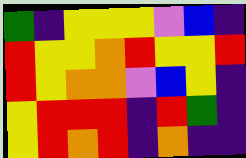[["green", "indigo", "yellow", "yellow", "yellow", "violet", "blue", "indigo"], ["red", "yellow", "yellow", "orange", "red", "yellow", "yellow", "red"], ["red", "yellow", "orange", "orange", "violet", "blue", "yellow", "indigo"], ["yellow", "red", "red", "red", "indigo", "red", "green", "indigo"], ["yellow", "red", "orange", "red", "indigo", "orange", "indigo", "indigo"]]